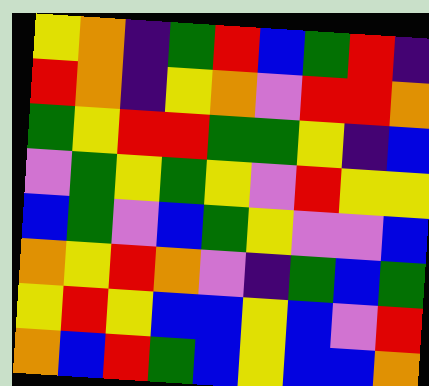[["yellow", "orange", "indigo", "green", "red", "blue", "green", "red", "indigo"], ["red", "orange", "indigo", "yellow", "orange", "violet", "red", "red", "orange"], ["green", "yellow", "red", "red", "green", "green", "yellow", "indigo", "blue"], ["violet", "green", "yellow", "green", "yellow", "violet", "red", "yellow", "yellow"], ["blue", "green", "violet", "blue", "green", "yellow", "violet", "violet", "blue"], ["orange", "yellow", "red", "orange", "violet", "indigo", "green", "blue", "green"], ["yellow", "red", "yellow", "blue", "blue", "yellow", "blue", "violet", "red"], ["orange", "blue", "red", "green", "blue", "yellow", "blue", "blue", "orange"]]